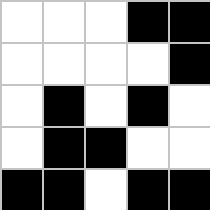[["white", "white", "white", "black", "black"], ["white", "white", "white", "white", "black"], ["white", "black", "white", "black", "white"], ["white", "black", "black", "white", "white"], ["black", "black", "white", "black", "black"]]